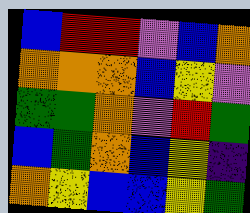[["blue", "red", "red", "violet", "blue", "orange"], ["orange", "orange", "orange", "blue", "yellow", "violet"], ["green", "green", "orange", "violet", "red", "green"], ["blue", "green", "orange", "blue", "yellow", "indigo"], ["orange", "yellow", "blue", "blue", "yellow", "green"]]